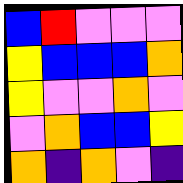[["blue", "red", "violet", "violet", "violet"], ["yellow", "blue", "blue", "blue", "orange"], ["yellow", "violet", "violet", "orange", "violet"], ["violet", "orange", "blue", "blue", "yellow"], ["orange", "indigo", "orange", "violet", "indigo"]]